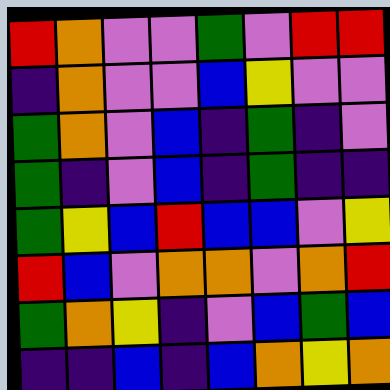[["red", "orange", "violet", "violet", "green", "violet", "red", "red"], ["indigo", "orange", "violet", "violet", "blue", "yellow", "violet", "violet"], ["green", "orange", "violet", "blue", "indigo", "green", "indigo", "violet"], ["green", "indigo", "violet", "blue", "indigo", "green", "indigo", "indigo"], ["green", "yellow", "blue", "red", "blue", "blue", "violet", "yellow"], ["red", "blue", "violet", "orange", "orange", "violet", "orange", "red"], ["green", "orange", "yellow", "indigo", "violet", "blue", "green", "blue"], ["indigo", "indigo", "blue", "indigo", "blue", "orange", "yellow", "orange"]]